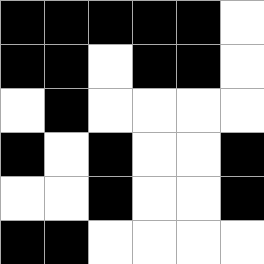[["black", "black", "black", "black", "black", "white"], ["black", "black", "white", "black", "black", "white"], ["white", "black", "white", "white", "white", "white"], ["black", "white", "black", "white", "white", "black"], ["white", "white", "black", "white", "white", "black"], ["black", "black", "white", "white", "white", "white"]]